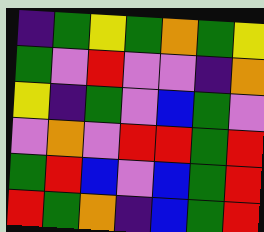[["indigo", "green", "yellow", "green", "orange", "green", "yellow"], ["green", "violet", "red", "violet", "violet", "indigo", "orange"], ["yellow", "indigo", "green", "violet", "blue", "green", "violet"], ["violet", "orange", "violet", "red", "red", "green", "red"], ["green", "red", "blue", "violet", "blue", "green", "red"], ["red", "green", "orange", "indigo", "blue", "green", "red"]]